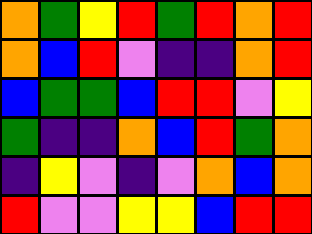[["orange", "green", "yellow", "red", "green", "red", "orange", "red"], ["orange", "blue", "red", "violet", "indigo", "indigo", "orange", "red"], ["blue", "green", "green", "blue", "red", "red", "violet", "yellow"], ["green", "indigo", "indigo", "orange", "blue", "red", "green", "orange"], ["indigo", "yellow", "violet", "indigo", "violet", "orange", "blue", "orange"], ["red", "violet", "violet", "yellow", "yellow", "blue", "red", "red"]]